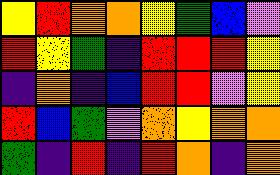[["yellow", "red", "orange", "orange", "yellow", "green", "blue", "violet"], ["red", "yellow", "green", "indigo", "red", "red", "red", "yellow"], ["indigo", "orange", "indigo", "blue", "red", "red", "violet", "yellow"], ["red", "blue", "green", "violet", "orange", "yellow", "orange", "orange"], ["green", "indigo", "red", "indigo", "red", "orange", "indigo", "orange"]]